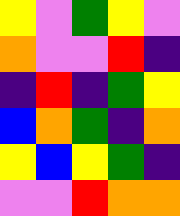[["yellow", "violet", "green", "yellow", "violet"], ["orange", "violet", "violet", "red", "indigo"], ["indigo", "red", "indigo", "green", "yellow"], ["blue", "orange", "green", "indigo", "orange"], ["yellow", "blue", "yellow", "green", "indigo"], ["violet", "violet", "red", "orange", "orange"]]